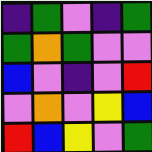[["indigo", "green", "violet", "indigo", "green"], ["green", "orange", "green", "violet", "violet"], ["blue", "violet", "indigo", "violet", "red"], ["violet", "orange", "violet", "yellow", "blue"], ["red", "blue", "yellow", "violet", "green"]]